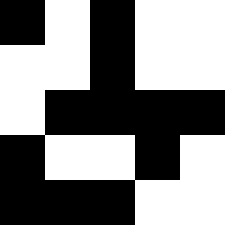[["black", "white", "black", "white", "white"], ["white", "white", "black", "white", "white"], ["white", "black", "black", "black", "black"], ["black", "white", "white", "black", "white"], ["black", "black", "black", "white", "white"]]